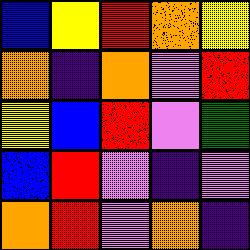[["blue", "yellow", "red", "orange", "yellow"], ["orange", "indigo", "orange", "violet", "red"], ["yellow", "blue", "red", "violet", "green"], ["blue", "red", "violet", "indigo", "violet"], ["orange", "red", "violet", "orange", "indigo"]]